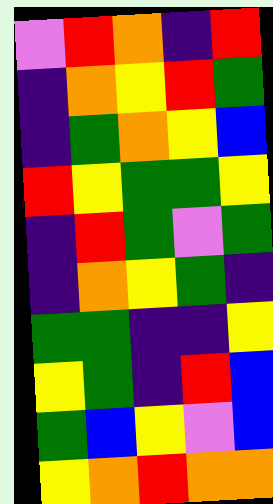[["violet", "red", "orange", "indigo", "red"], ["indigo", "orange", "yellow", "red", "green"], ["indigo", "green", "orange", "yellow", "blue"], ["red", "yellow", "green", "green", "yellow"], ["indigo", "red", "green", "violet", "green"], ["indigo", "orange", "yellow", "green", "indigo"], ["green", "green", "indigo", "indigo", "yellow"], ["yellow", "green", "indigo", "red", "blue"], ["green", "blue", "yellow", "violet", "blue"], ["yellow", "orange", "red", "orange", "orange"]]